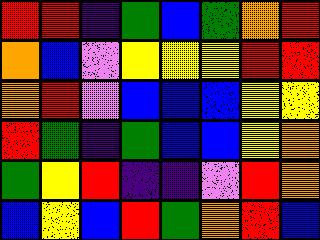[["red", "red", "indigo", "green", "blue", "green", "orange", "red"], ["orange", "blue", "violet", "yellow", "yellow", "yellow", "red", "red"], ["orange", "red", "violet", "blue", "blue", "blue", "yellow", "yellow"], ["red", "green", "indigo", "green", "blue", "blue", "yellow", "orange"], ["green", "yellow", "red", "indigo", "indigo", "violet", "red", "orange"], ["blue", "yellow", "blue", "red", "green", "orange", "red", "blue"]]